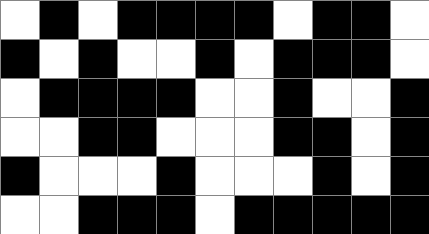[["white", "black", "white", "black", "black", "black", "black", "white", "black", "black", "white"], ["black", "white", "black", "white", "white", "black", "white", "black", "black", "black", "white"], ["white", "black", "black", "black", "black", "white", "white", "black", "white", "white", "black"], ["white", "white", "black", "black", "white", "white", "white", "black", "black", "white", "black"], ["black", "white", "white", "white", "black", "white", "white", "white", "black", "white", "black"], ["white", "white", "black", "black", "black", "white", "black", "black", "black", "black", "black"]]